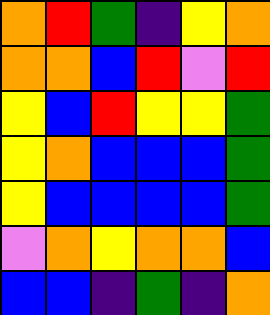[["orange", "red", "green", "indigo", "yellow", "orange"], ["orange", "orange", "blue", "red", "violet", "red"], ["yellow", "blue", "red", "yellow", "yellow", "green"], ["yellow", "orange", "blue", "blue", "blue", "green"], ["yellow", "blue", "blue", "blue", "blue", "green"], ["violet", "orange", "yellow", "orange", "orange", "blue"], ["blue", "blue", "indigo", "green", "indigo", "orange"]]